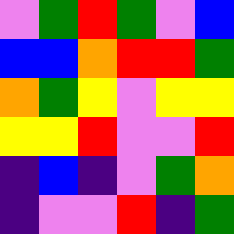[["violet", "green", "red", "green", "violet", "blue"], ["blue", "blue", "orange", "red", "red", "green"], ["orange", "green", "yellow", "violet", "yellow", "yellow"], ["yellow", "yellow", "red", "violet", "violet", "red"], ["indigo", "blue", "indigo", "violet", "green", "orange"], ["indigo", "violet", "violet", "red", "indigo", "green"]]